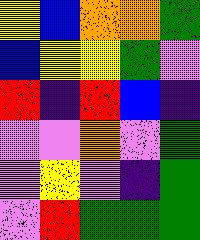[["yellow", "blue", "orange", "orange", "green"], ["blue", "yellow", "yellow", "green", "violet"], ["red", "indigo", "red", "blue", "indigo"], ["violet", "violet", "orange", "violet", "green"], ["violet", "yellow", "violet", "indigo", "green"], ["violet", "red", "green", "green", "green"]]